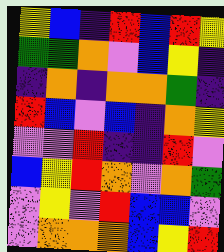[["yellow", "blue", "indigo", "red", "blue", "red", "yellow"], ["green", "green", "orange", "violet", "blue", "yellow", "indigo"], ["indigo", "orange", "indigo", "orange", "orange", "green", "indigo"], ["red", "blue", "violet", "blue", "indigo", "orange", "yellow"], ["violet", "violet", "red", "indigo", "indigo", "red", "violet"], ["blue", "yellow", "red", "orange", "violet", "orange", "green"], ["violet", "yellow", "violet", "red", "blue", "blue", "violet"], ["violet", "orange", "orange", "orange", "blue", "yellow", "red"]]